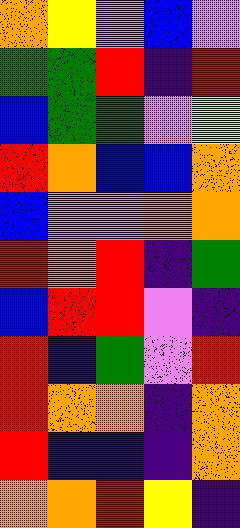[["orange", "yellow", "violet", "blue", "violet"], ["green", "green", "red", "indigo", "red"], ["blue", "green", "green", "violet", "yellow"], ["red", "orange", "blue", "blue", "orange"], ["blue", "violet", "violet", "orange", "orange"], ["red", "orange", "red", "indigo", "green"], ["blue", "red", "red", "violet", "indigo"], ["red", "indigo", "green", "violet", "red"], ["red", "orange", "orange", "indigo", "orange"], ["red", "indigo", "indigo", "indigo", "orange"], ["orange", "orange", "red", "yellow", "indigo"]]